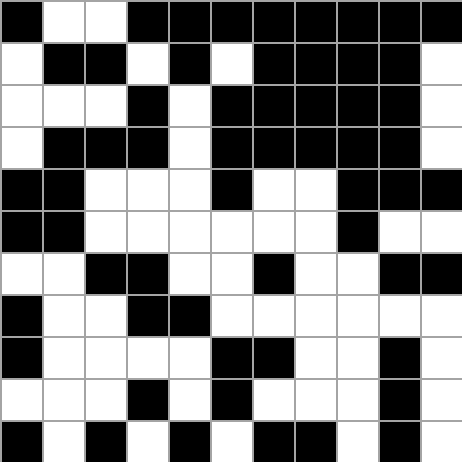[["black", "white", "white", "black", "black", "black", "black", "black", "black", "black", "black"], ["white", "black", "black", "white", "black", "white", "black", "black", "black", "black", "white"], ["white", "white", "white", "black", "white", "black", "black", "black", "black", "black", "white"], ["white", "black", "black", "black", "white", "black", "black", "black", "black", "black", "white"], ["black", "black", "white", "white", "white", "black", "white", "white", "black", "black", "black"], ["black", "black", "white", "white", "white", "white", "white", "white", "black", "white", "white"], ["white", "white", "black", "black", "white", "white", "black", "white", "white", "black", "black"], ["black", "white", "white", "black", "black", "white", "white", "white", "white", "white", "white"], ["black", "white", "white", "white", "white", "black", "black", "white", "white", "black", "white"], ["white", "white", "white", "black", "white", "black", "white", "white", "white", "black", "white"], ["black", "white", "black", "white", "black", "white", "black", "black", "white", "black", "white"]]